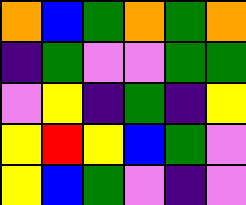[["orange", "blue", "green", "orange", "green", "orange"], ["indigo", "green", "violet", "violet", "green", "green"], ["violet", "yellow", "indigo", "green", "indigo", "yellow"], ["yellow", "red", "yellow", "blue", "green", "violet"], ["yellow", "blue", "green", "violet", "indigo", "violet"]]